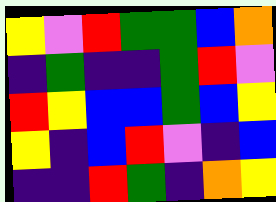[["yellow", "violet", "red", "green", "green", "blue", "orange"], ["indigo", "green", "indigo", "indigo", "green", "red", "violet"], ["red", "yellow", "blue", "blue", "green", "blue", "yellow"], ["yellow", "indigo", "blue", "red", "violet", "indigo", "blue"], ["indigo", "indigo", "red", "green", "indigo", "orange", "yellow"]]